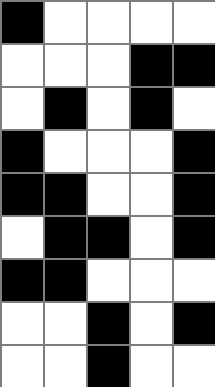[["black", "white", "white", "white", "white"], ["white", "white", "white", "black", "black"], ["white", "black", "white", "black", "white"], ["black", "white", "white", "white", "black"], ["black", "black", "white", "white", "black"], ["white", "black", "black", "white", "black"], ["black", "black", "white", "white", "white"], ["white", "white", "black", "white", "black"], ["white", "white", "black", "white", "white"]]